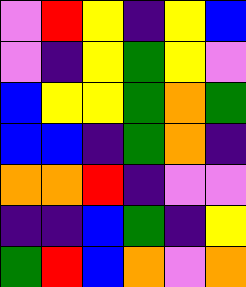[["violet", "red", "yellow", "indigo", "yellow", "blue"], ["violet", "indigo", "yellow", "green", "yellow", "violet"], ["blue", "yellow", "yellow", "green", "orange", "green"], ["blue", "blue", "indigo", "green", "orange", "indigo"], ["orange", "orange", "red", "indigo", "violet", "violet"], ["indigo", "indigo", "blue", "green", "indigo", "yellow"], ["green", "red", "blue", "orange", "violet", "orange"]]